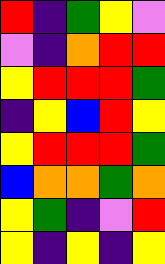[["red", "indigo", "green", "yellow", "violet"], ["violet", "indigo", "orange", "red", "red"], ["yellow", "red", "red", "red", "green"], ["indigo", "yellow", "blue", "red", "yellow"], ["yellow", "red", "red", "red", "green"], ["blue", "orange", "orange", "green", "orange"], ["yellow", "green", "indigo", "violet", "red"], ["yellow", "indigo", "yellow", "indigo", "yellow"]]